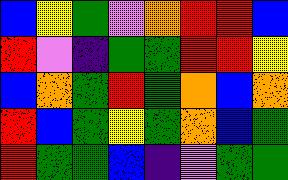[["blue", "yellow", "green", "violet", "orange", "red", "red", "blue"], ["red", "violet", "indigo", "green", "green", "red", "red", "yellow"], ["blue", "orange", "green", "red", "green", "orange", "blue", "orange"], ["red", "blue", "green", "yellow", "green", "orange", "blue", "green"], ["red", "green", "green", "blue", "indigo", "violet", "green", "green"]]